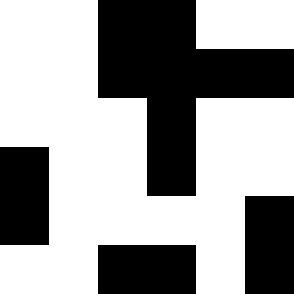[["white", "white", "black", "black", "white", "white"], ["white", "white", "black", "black", "black", "black"], ["white", "white", "white", "black", "white", "white"], ["black", "white", "white", "black", "white", "white"], ["black", "white", "white", "white", "white", "black"], ["white", "white", "black", "black", "white", "black"]]